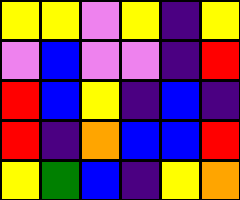[["yellow", "yellow", "violet", "yellow", "indigo", "yellow"], ["violet", "blue", "violet", "violet", "indigo", "red"], ["red", "blue", "yellow", "indigo", "blue", "indigo"], ["red", "indigo", "orange", "blue", "blue", "red"], ["yellow", "green", "blue", "indigo", "yellow", "orange"]]